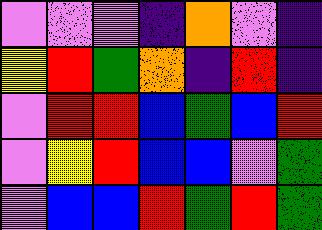[["violet", "violet", "violet", "indigo", "orange", "violet", "indigo"], ["yellow", "red", "green", "orange", "indigo", "red", "indigo"], ["violet", "red", "red", "blue", "green", "blue", "red"], ["violet", "yellow", "red", "blue", "blue", "violet", "green"], ["violet", "blue", "blue", "red", "green", "red", "green"]]